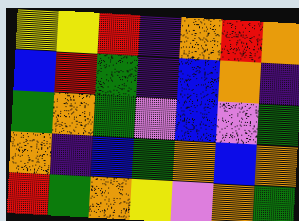[["yellow", "yellow", "red", "indigo", "orange", "red", "orange"], ["blue", "red", "green", "indigo", "blue", "orange", "indigo"], ["green", "orange", "green", "violet", "blue", "violet", "green"], ["orange", "indigo", "blue", "green", "orange", "blue", "orange"], ["red", "green", "orange", "yellow", "violet", "orange", "green"]]